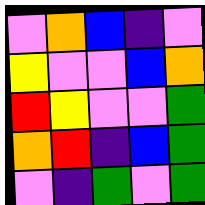[["violet", "orange", "blue", "indigo", "violet"], ["yellow", "violet", "violet", "blue", "orange"], ["red", "yellow", "violet", "violet", "green"], ["orange", "red", "indigo", "blue", "green"], ["violet", "indigo", "green", "violet", "green"]]